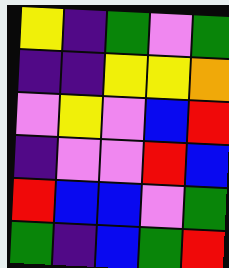[["yellow", "indigo", "green", "violet", "green"], ["indigo", "indigo", "yellow", "yellow", "orange"], ["violet", "yellow", "violet", "blue", "red"], ["indigo", "violet", "violet", "red", "blue"], ["red", "blue", "blue", "violet", "green"], ["green", "indigo", "blue", "green", "red"]]